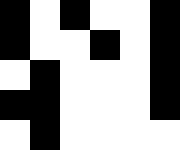[["black", "white", "black", "white", "white", "black"], ["black", "white", "white", "black", "white", "black"], ["white", "black", "white", "white", "white", "black"], ["black", "black", "white", "white", "white", "black"], ["white", "black", "white", "white", "white", "white"]]